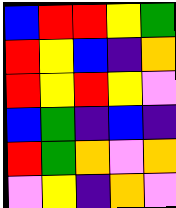[["blue", "red", "red", "yellow", "green"], ["red", "yellow", "blue", "indigo", "orange"], ["red", "yellow", "red", "yellow", "violet"], ["blue", "green", "indigo", "blue", "indigo"], ["red", "green", "orange", "violet", "orange"], ["violet", "yellow", "indigo", "orange", "violet"]]